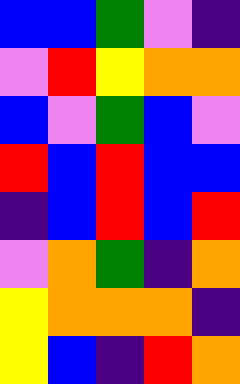[["blue", "blue", "green", "violet", "indigo"], ["violet", "red", "yellow", "orange", "orange"], ["blue", "violet", "green", "blue", "violet"], ["red", "blue", "red", "blue", "blue"], ["indigo", "blue", "red", "blue", "red"], ["violet", "orange", "green", "indigo", "orange"], ["yellow", "orange", "orange", "orange", "indigo"], ["yellow", "blue", "indigo", "red", "orange"]]